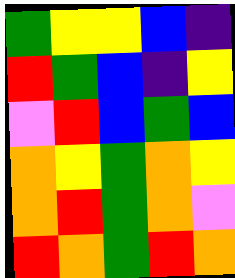[["green", "yellow", "yellow", "blue", "indigo"], ["red", "green", "blue", "indigo", "yellow"], ["violet", "red", "blue", "green", "blue"], ["orange", "yellow", "green", "orange", "yellow"], ["orange", "red", "green", "orange", "violet"], ["red", "orange", "green", "red", "orange"]]